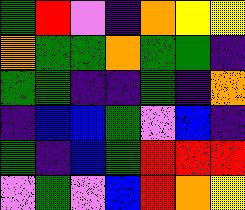[["green", "red", "violet", "indigo", "orange", "yellow", "yellow"], ["orange", "green", "green", "orange", "green", "green", "indigo"], ["green", "green", "indigo", "indigo", "green", "indigo", "orange"], ["indigo", "blue", "blue", "green", "violet", "blue", "indigo"], ["green", "indigo", "blue", "green", "red", "red", "red"], ["violet", "green", "violet", "blue", "red", "orange", "yellow"]]